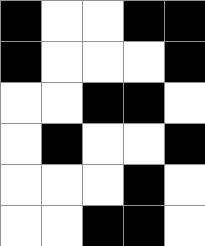[["black", "white", "white", "black", "black"], ["black", "white", "white", "white", "black"], ["white", "white", "black", "black", "white"], ["white", "black", "white", "white", "black"], ["white", "white", "white", "black", "white"], ["white", "white", "black", "black", "white"]]